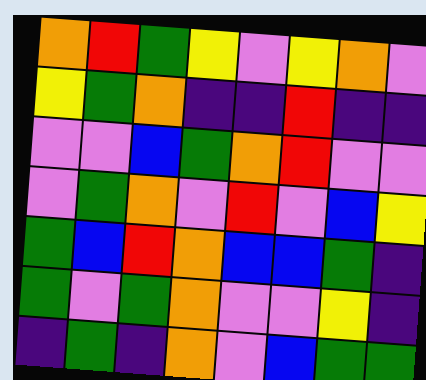[["orange", "red", "green", "yellow", "violet", "yellow", "orange", "violet"], ["yellow", "green", "orange", "indigo", "indigo", "red", "indigo", "indigo"], ["violet", "violet", "blue", "green", "orange", "red", "violet", "violet"], ["violet", "green", "orange", "violet", "red", "violet", "blue", "yellow"], ["green", "blue", "red", "orange", "blue", "blue", "green", "indigo"], ["green", "violet", "green", "orange", "violet", "violet", "yellow", "indigo"], ["indigo", "green", "indigo", "orange", "violet", "blue", "green", "green"]]